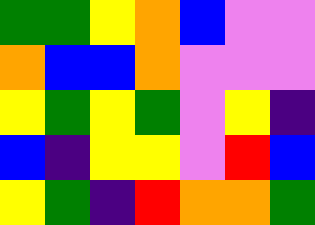[["green", "green", "yellow", "orange", "blue", "violet", "violet"], ["orange", "blue", "blue", "orange", "violet", "violet", "violet"], ["yellow", "green", "yellow", "green", "violet", "yellow", "indigo"], ["blue", "indigo", "yellow", "yellow", "violet", "red", "blue"], ["yellow", "green", "indigo", "red", "orange", "orange", "green"]]